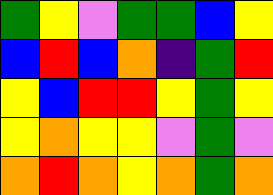[["green", "yellow", "violet", "green", "green", "blue", "yellow"], ["blue", "red", "blue", "orange", "indigo", "green", "red"], ["yellow", "blue", "red", "red", "yellow", "green", "yellow"], ["yellow", "orange", "yellow", "yellow", "violet", "green", "violet"], ["orange", "red", "orange", "yellow", "orange", "green", "orange"]]